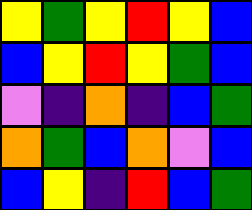[["yellow", "green", "yellow", "red", "yellow", "blue"], ["blue", "yellow", "red", "yellow", "green", "blue"], ["violet", "indigo", "orange", "indigo", "blue", "green"], ["orange", "green", "blue", "orange", "violet", "blue"], ["blue", "yellow", "indigo", "red", "blue", "green"]]